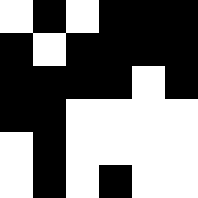[["white", "black", "white", "black", "black", "black"], ["black", "white", "black", "black", "black", "black"], ["black", "black", "black", "black", "white", "black"], ["black", "black", "white", "white", "white", "white"], ["white", "black", "white", "white", "white", "white"], ["white", "black", "white", "black", "white", "white"]]